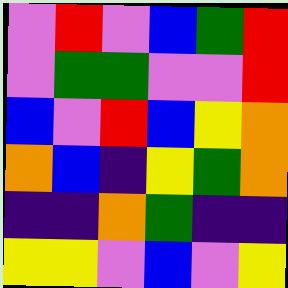[["violet", "red", "violet", "blue", "green", "red"], ["violet", "green", "green", "violet", "violet", "red"], ["blue", "violet", "red", "blue", "yellow", "orange"], ["orange", "blue", "indigo", "yellow", "green", "orange"], ["indigo", "indigo", "orange", "green", "indigo", "indigo"], ["yellow", "yellow", "violet", "blue", "violet", "yellow"]]